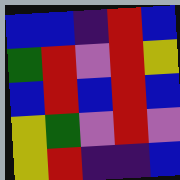[["blue", "blue", "indigo", "red", "blue"], ["green", "red", "violet", "red", "yellow"], ["blue", "red", "blue", "red", "blue"], ["yellow", "green", "violet", "red", "violet"], ["yellow", "red", "indigo", "indigo", "blue"]]